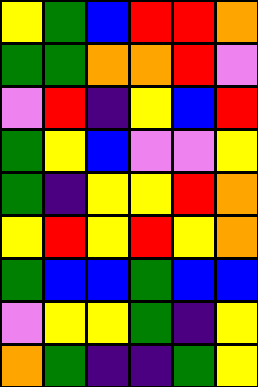[["yellow", "green", "blue", "red", "red", "orange"], ["green", "green", "orange", "orange", "red", "violet"], ["violet", "red", "indigo", "yellow", "blue", "red"], ["green", "yellow", "blue", "violet", "violet", "yellow"], ["green", "indigo", "yellow", "yellow", "red", "orange"], ["yellow", "red", "yellow", "red", "yellow", "orange"], ["green", "blue", "blue", "green", "blue", "blue"], ["violet", "yellow", "yellow", "green", "indigo", "yellow"], ["orange", "green", "indigo", "indigo", "green", "yellow"]]